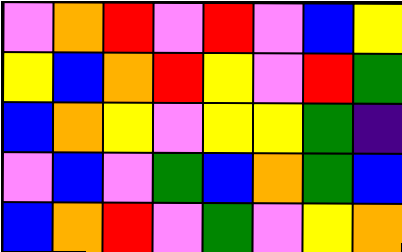[["violet", "orange", "red", "violet", "red", "violet", "blue", "yellow"], ["yellow", "blue", "orange", "red", "yellow", "violet", "red", "green"], ["blue", "orange", "yellow", "violet", "yellow", "yellow", "green", "indigo"], ["violet", "blue", "violet", "green", "blue", "orange", "green", "blue"], ["blue", "orange", "red", "violet", "green", "violet", "yellow", "orange"]]